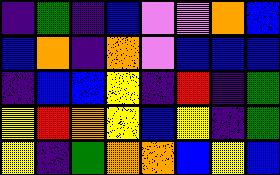[["indigo", "green", "indigo", "blue", "violet", "violet", "orange", "blue"], ["blue", "orange", "indigo", "orange", "violet", "blue", "blue", "blue"], ["indigo", "blue", "blue", "yellow", "indigo", "red", "indigo", "green"], ["yellow", "red", "orange", "yellow", "blue", "yellow", "indigo", "green"], ["yellow", "indigo", "green", "orange", "orange", "blue", "yellow", "blue"]]